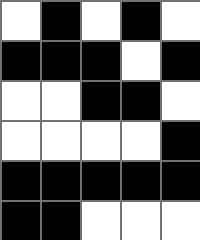[["white", "black", "white", "black", "white"], ["black", "black", "black", "white", "black"], ["white", "white", "black", "black", "white"], ["white", "white", "white", "white", "black"], ["black", "black", "black", "black", "black"], ["black", "black", "white", "white", "white"]]